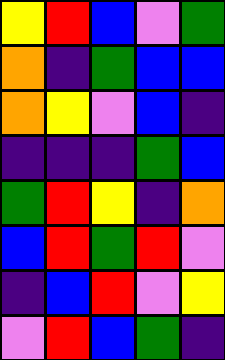[["yellow", "red", "blue", "violet", "green"], ["orange", "indigo", "green", "blue", "blue"], ["orange", "yellow", "violet", "blue", "indigo"], ["indigo", "indigo", "indigo", "green", "blue"], ["green", "red", "yellow", "indigo", "orange"], ["blue", "red", "green", "red", "violet"], ["indigo", "blue", "red", "violet", "yellow"], ["violet", "red", "blue", "green", "indigo"]]